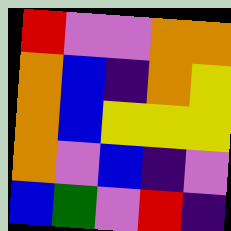[["red", "violet", "violet", "orange", "orange"], ["orange", "blue", "indigo", "orange", "yellow"], ["orange", "blue", "yellow", "yellow", "yellow"], ["orange", "violet", "blue", "indigo", "violet"], ["blue", "green", "violet", "red", "indigo"]]